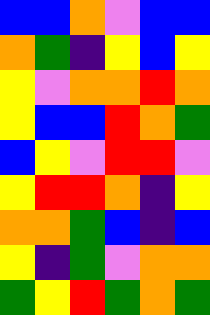[["blue", "blue", "orange", "violet", "blue", "blue"], ["orange", "green", "indigo", "yellow", "blue", "yellow"], ["yellow", "violet", "orange", "orange", "red", "orange"], ["yellow", "blue", "blue", "red", "orange", "green"], ["blue", "yellow", "violet", "red", "red", "violet"], ["yellow", "red", "red", "orange", "indigo", "yellow"], ["orange", "orange", "green", "blue", "indigo", "blue"], ["yellow", "indigo", "green", "violet", "orange", "orange"], ["green", "yellow", "red", "green", "orange", "green"]]